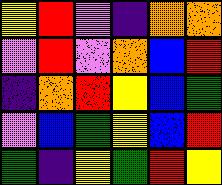[["yellow", "red", "violet", "indigo", "orange", "orange"], ["violet", "red", "violet", "orange", "blue", "red"], ["indigo", "orange", "red", "yellow", "blue", "green"], ["violet", "blue", "green", "yellow", "blue", "red"], ["green", "indigo", "yellow", "green", "red", "yellow"]]